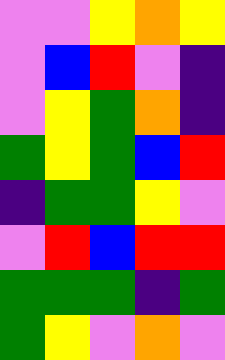[["violet", "violet", "yellow", "orange", "yellow"], ["violet", "blue", "red", "violet", "indigo"], ["violet", "yellow", "green", "orange", "indigo"], ["green", "yellow", "green", "blue", "red"], ["indigo", "green", "green", "yellow", "violet"], ["violet", "red", "blue", "red", "red"], ["green", "green", "green", "indigo", "green"], ["green", "yellow", "violet", "orange", "violet"]]